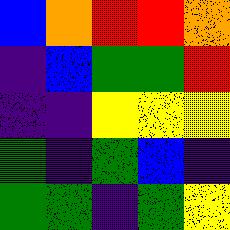[["blue", "orange", "red", "red", "orange"], ["indigo", "blue", "green", "green", "red"], ["indigo", "indigo", "yellow", "yellow", "yellow"], ["green", "indigo", "green", "blue", "indigo"], ["green", "green", "indigo", "green", "yellow"]]